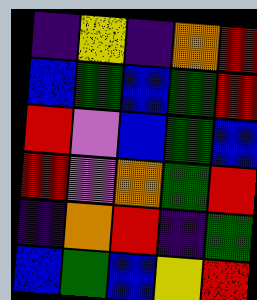[["indigo", "yellow", "indigo", "orange", "red"], ["blue", "green", "blue", "green", "red"], ["red", "violet", "blue", "green", "blue"], ["red", "violet", "orange", "green", "red"], ["indigo", "orange", "red", "indigo", "green"], ["blue", "green", "blue", "yellow", "red"]]